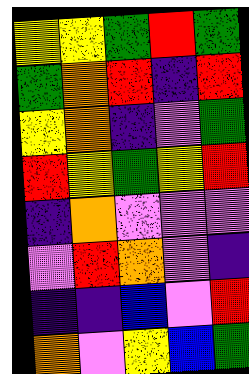[["yellow", "yellow", "green", "red", "green"], ["green", "orange", "red", "indigo", "red"], ["yellow", "orange", "indigo", "violet", "green"], ["red", "yellow", "green", "yellow", "red"], ["indigo", "orange", "violet", "violet", "violet"], ["violet", "red", "orange", "violet", "indigo"], ["indigo", "indigo", "blue", "violet", "red"], ["orange", "violet", "yellow", "blue", "green"]]